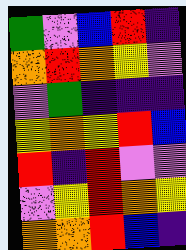[["green", "violet", "blue", "red", "indigo"], ["orange", "red", "orange", "yellow", "violet"], ["violet", "green", "indigo", "indigo", "indigo"], ["yellow", "orange", "yellow", "red", "blue"], ["red", "indigo", "red", "violet", "violet"], ["violet", "yellow", "red", "orange", "yellow"], ["orange", "orange", "red", "blue", "indigo"]]